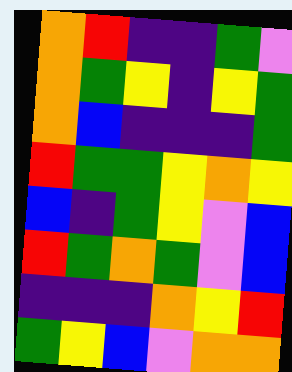[["orange", "red", "indigo", "indigo", "green", "violet"], ["orange", "green", "yellow", "indigo", "yellow", "green"], ["orange", "blue", "indigo", "indigo", "indigo", "green"], ["red", "green", "green", "yellow", "orange", "yellow"], ["blue", "indigo", "green", "yellow", "violet", "blue"], ["red", "green", "orange", "green", "violet", "blue"], ["indigo", "indigo", "indigo", "orange", "yellow", "red"], ["green", "yellow", "blue", "violet", "orange", "orange"]]